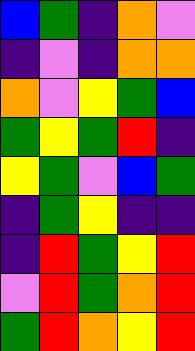[["blue", "green", "indigo", "orange", "violet"], ["indigo", "violet", "indigo", "orange", "orange"], ["orange", "violet", "yellow", "green", "blue"], ["green", "yellow", "green", "red", "indigo"], ["yellow", "green", "violet", "blue", "green"], ["indigo", "green", "yellow", "indigo", "indigo"], ["indigo", "red", "green", "yellow", "red"], ["violet", "red", "green", "orange", "red"], ["green", "red", "orange", "yellow", "red"]]